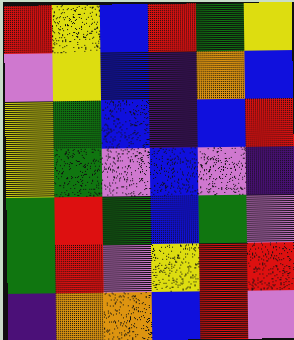[["red", "yellow", "blue", "red", "green", "yellow"], ["violet", "yellow", "blue", "indigo", "orange", "blue"], ["yellow", "green", "blue", "indigo", "blue", "red"], ["yellow", "green", "violet", "blue", "violet", "indigo"], ["green", "red", "green", "blue", "green", "violet"], ["green", "red", "violet", "yellow", "red", "red"], ["indigo", "orange", "orange", "blue", "red", "violet"]]